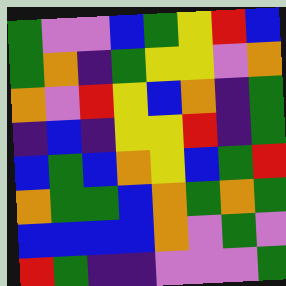[["green", "violet", "violet", "blue", "green", "yellow", "red", "blue"], ["green", "orange", "indigo", "green", "yellow", "yellow", "violet", "orange"], ["orange", "violet", "red", "yellow", "blue", "orange", "indigo", "green"], ["indigo", "blue", "indigo", "yellow", "yellow", "red", "indigo", "green"], ["blue", "green", "blue", "orange", "yellow", "blue", "green", "red"], ["orange", "green", "green", "blue", "orange", "green", "orange", "green"], ["blue", "blue", "blue", "blue", "orange", "violet", "green", "violet"], ["red", "green", "indigo", "indigo", "violet", "violet", "violet", "green"]]